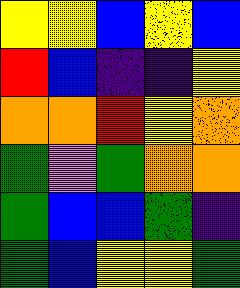[["yellow", "yellow", "blue", "yellow", "blue"], ["red", "blue", "indigo", "indigo", "yellow"], ["orange", "orange", "red", "yellow", "orange"], ["green", "violet", "green", "orange", "orange"], ["green", "blue", "blue", "green", "indigo"], ["green", "blue", "yellow", "yellow", "green"]]